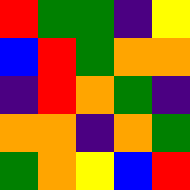[["red", "green", "green", "indigo", "yellow"], ["blue", "red", "green", "orange", "orange"], ["indigo", "red", "orange", "green", "indigo"], ["orange", "orange", "indigo", "orange", "green"], ["green", "orange", "yellow", "blue", "red"]]